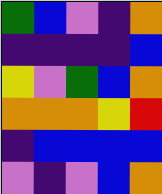[["green", "blue", "violet", "indigo", "orange"], ["indigo", "indigo", "indigo", "indigo", "blue"], ["yellow", "violet", "green", "blue", "orange"], ["orange", "orange", "orange", "yellow", "red"], ["indigo", "blue", "blue", "blue", "blue"], ["violet", "indigo", "violet", "blue", "orange"]]